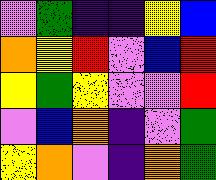[["violet", "green", "indigo", "indigo", "yellow", "blue"], ["orange", "yellow", "red", "violet", "blue", "red"], ["yellow", "green", "yellow", "violet", "violet", "red"], ["violet", "blue", "orange", "indigo", "violet", "green"], ["yellow", "orange", "violet", "indigo", "orange", "green"]]